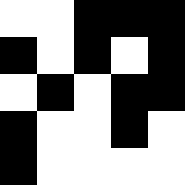[["white", "white", "black", "black", "black"], ["black", "white", "black", "white", "black"], ["white", "black", "white", "black", "black"], ["black", "white", "white", "black", "white"], ["black", "white", "white", "white", "white"]]